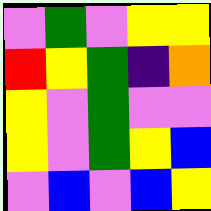[["violet", "green", "violet", "yellow", "yellow"], ["red", "yellow", "green", "indigo", "orange"], ["yellow", "violet", "green", "violet", "violet"], ["yellow", "violet", "green", "yellow", "blue"], ["violet", "blue", "violet", "blue", "yellow"]]